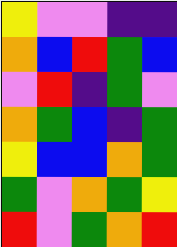[["yellow", "violet", "violet", "indigo", "indigo"], ["orange", "blue", "red", "green", "blue"], ["violet", "red", "indigo", "green", "violet"], ["orange", "green", "blue", "indigo", "green"], ["yellow", "blue", "blue", "orange", "green"], ["green", "violet", "orange", "green", "yellow"], ["red", "violet", "green", "orange", "red"]]